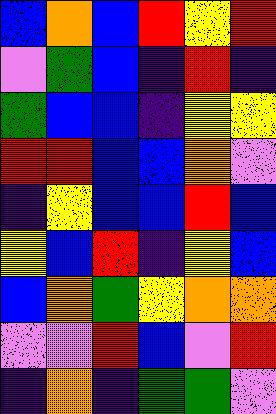[["blue", "orange", "blue", "red", "yellow", "red"], ["violet", "green", "blue", "indigo", "red", "indigo"], ["green", "blue", "blue", "indigo", "yellow", "yellow"], ["red", "red", "blue", "blue", "orange", "violet"], ["indigo", "yellow", "blue", "blue", "red", "blue"], ["yellow", "blue", "red", "indigo", "yellow", "blue"], ["blue", "orange", "green", "yellow", "orange", "orange"], ["violet", "violet", "red", "blue", "violet", "red"], ["indigo", "orange", "indigo", "green", "green", "violet"]]